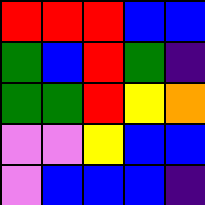[["red", "red", "red", "blue", "blue"], ["green", "blue", "red", "green", "indigo"], ["green", "green", "red", "yellow", "orange"], ["violet", "violet", "yellow", "blue", "blue"], ["violet", "blue", "blue", "blue", "indigo"]]